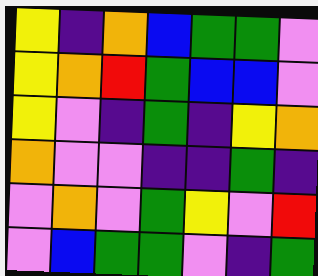[["yellow", "indigo", "orange", "blue", "green", "green", "violet"], ["yellow", "orange", "red", "green", "blue", "blue", "violet"], ["yellow", "violet", "indigo", "green", "indigo", "yellow", "orange"], ["orange", "violet", "violet", "indigo", "indigo", "green", "indigo"], ["violet", "orange", "violet", "green", "yellow", "violet", "red"], ["violet", "blue", "green", "green", "violet", "indigo", "green"]]